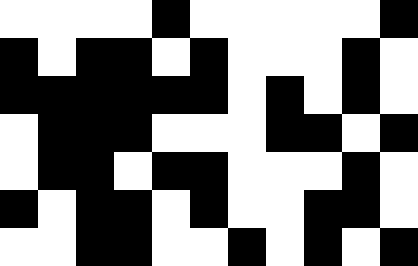[["white", "white", "white", "white", "black", "white", "white", "white", "white", "white", "black"], ["black", "white", "black", "black", "white", "black", "white", "white", "white", "black", "white"], ["black", "black", "black", "black", "black", "black", "white", "black", "white", "black", "white"], ["white", "black", "black", "black", "white", "white", "white", "black", "black", "white", "black"], ["white", "black", "black", "white", "black", "black", "white", "white", "white", "black", "white"], ["black", "white", "black", "black", "white", "black", "white", "white", "black", "black", "white"], ["white", "white", "black", "black", "white", "white", "black", "white", "black", "white", "black"]]